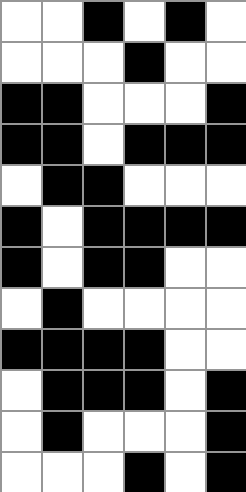[["white", "white", "black", "white", "black", "white"], ["white", "white", "white", "black", "white", "white"], ["black", "black", "white", "white", "white", "black"], ["black", "black", "white", "black", "black", "black"], ["white", "black", "black", "white", "white", "white"], ["black", "white", "black", "black", "black", "black"], ["black", "white", "black", "black", "white", "white"], ["white", "black", "white", "white", "white", "white"], ["black", "black", "black", "black", "white", "white"], ["white", "black", "black", "black", "white", "black"], ["white", "black", "white", "white", "white", "black"], ["white", "white", "white", "black", "white", "black"]]